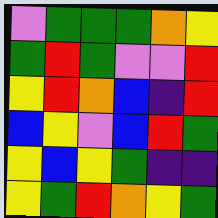[["violet", "green", "green", "green", "orange", "yellow"], ["green", "red", "green", "violet", "violet", "red"], ["yellow", "red", "orange", "blue", "indigo", "red"], ["blue", "yellow", "violet", "blue", "red", "green"], ["yellow", "blue", "yellow", "green", "indigo", "indigo"], ["yellow", "green", "red", "orange", "yellow", "green"]]